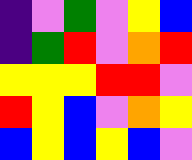[["indigo", "violet", "green", "violet", "yellow", "blue"], ["indigo", "green", "red", "violet", "orange", "red"], ["yellow", "yellow", "yellow", "red", "red", "violet"], ["red", "yellow", "blue", "violet", "orange", "yellow"], ["blue", "yellow", "blue", "yellow", "blue", "violet"]]